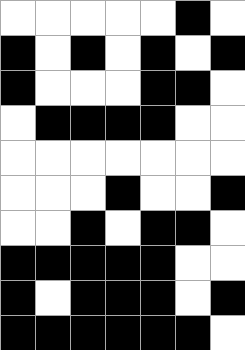[["white", "white", "white", "white", "white", "black", "white"], ["black", "white", "black", "white", "black", "white", "black"], ["black", "white", "white", "white", "black", "black", "white"], ["white", "black", "black", "black", "black", "white", "white"], ["white", "white", "white", "white", "white", "white", "white"], ["white", "white", "white", "black", "white", "white", "black"], ["white", "white", "black", "white", "black", "black", "white"], ["black", "black", "black", "black", "black", "white", "white"], ["black", "white", "black", "black", "black", "white", "black"], ["black", "black", "black", "black", "black", "black", "white"]]